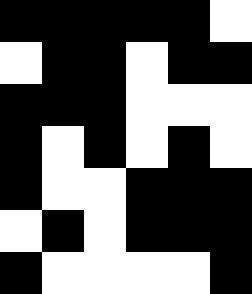[["black", "black", "black", "black", "black", "white"], ["white", "black", "black", "white", "black", "black"], ["black", "black", "black", "white", "white", "white"], ["black", "white", "black", "white", "black", "white"], ["black", "white", "white", "black", "black", "black"], ["white", "black", "white", "black", "black", "black"], ["black", "white", "white", "white", "white", "black"]]